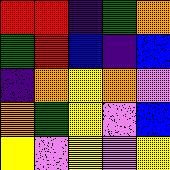[["red", "red", "indigo", "green", "orange"], ["green", "red", "blue", "indigo", "blue"], ["indigo", "orange", "yellow", "orange", "violet"], ["orange", "green", "yellow", "violet", "blue"], ["yellow", "violet", "yellow", "violet", "yellow"]]